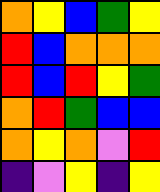[["orange", "yellow", "blue", "green", "yellow"], ["red", "blue", "orange", "orange", "orange"], ["red", "blue", "red", "yellow", "green"], ["orange", "red", "green", "blue", "blue"], ["orange", "yellow", "orange", "violet", "red"], ["indigo", "violet", "yellow", "indigo", "yellow"]]